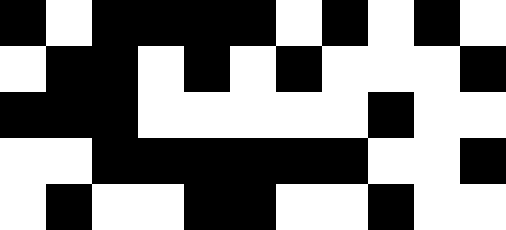[["black", "white", "black", "black", "black", "black", "white", "black", "white", "black", "white"], ["white", "black", "black", "white", "black", "white", "black", "white", "white", "white", "black"], ["black", "black", "black", "white", "white", "white", "white", "white", "black", "white", "white"], ["white", "white", "black", "black", "black", "black", "black", "black", "white", "white", "black"], ["white", "black", "white", "white", "black", "black", "white", "white", "black", "white", "white"]]